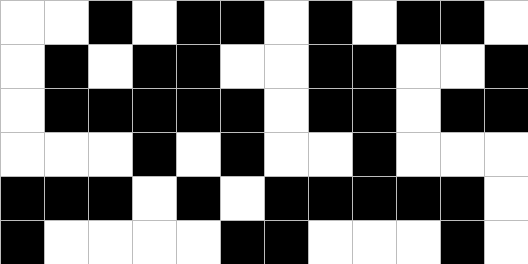[["white", "white", "black", "white", "black", "black", "white", "black", "white", "black", "black", "white"], ["white", "black", "white", "black", "black", "white", "white", "black", "black", "white", "white", "black"], ["white", "black", "black", "black", "black", "black", "white", "black", "black", "white", "black", "black"], ["white", "white", "white", "black", "white", "black", "white", "white", "black", "white", "white", "white"], ["black", "black", "black", "white", "black", "white", "black", "black", "black", "black", "black", "white"], ["black", "white", "white", "white", "white", "black", "black", "white", "white", "white", "black", "white"]]